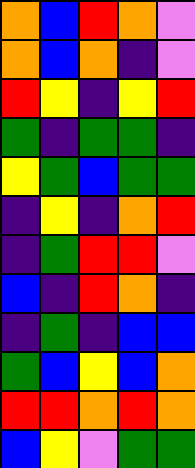[["orange", "blue", "red", "orange", "violet"], ["orange", "blue", "orange", "indigo", "violet"], ["red", "yellow", "indigo", "yellow", "red"], ["green", "indigo", "green", "green", "indigo"], ["yellow", "green", "blue", "green", "green"], ["indigo", "yellow", "indigo", "orange", "red"], ["indigo", "green", "red", "red", "violet"], ["blue", "indigo", "red", "orange", "indigo"], ["indigo", "green", "indigo", "blue", "blue"], ["green", "blue", "yellow", "blue", "orange"], ["red", "red", "orange", "red", "orange"], ["blue", "yellow", "violet", "green", "green"]]